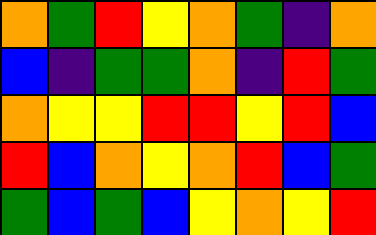[["orange", "green", "red", "yellow", "orange", "green", "indigo", "orange"], ["blue", "indigo", "green", "green", "orange", "indigo", "red", "green"], ["orange", "yellow", "yellow", "red", "red", "yellow", "red", "blue"], ["red", "blue", "orange", "yellow", "orange", "red", "blue", "green"], ["green", "blue", "green", "blue", "yellow", "orange", "yellow", "red"]]